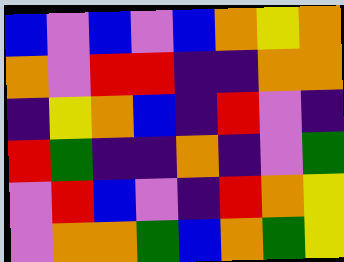[["blue", "violet", "blue", "violet", "blue", "orange", "yellow", "orange"], ["orange", "violet", "red", "red", "indigo", "indigo", "orange", "orange"], ["indigo", "yellow", "orange", "blue", "indigo", "red", "violet", "indigo"], ["red", "green", "indigo", "indigo", "orange", "indigo", "violet", "green"], ["violet", "red", "blue", "violet", "indigo", "red", "orange", "yellow"], ["violet", "orange", "orange", "green", "blue", "orange", "green", "yellow"]]